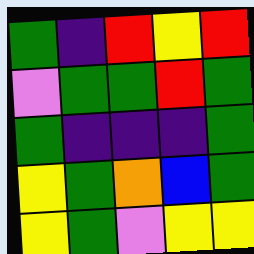[["green", "indigo", "red", "yellow", "red"], ["violet", "green", "green", "red", "green"], ["green", "indigo", "indigo", "indigo", "green"], ["yellow", "green", "orange", "blue", "green"], ["yellow", "green", "violet", "yellow", "yellow"]]